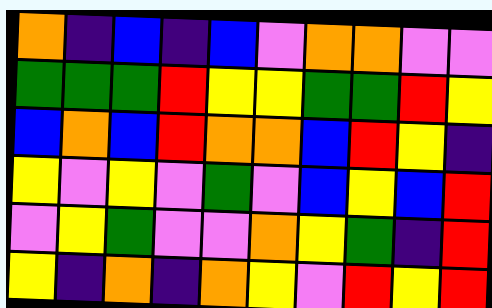[["orange", "indigo", "blue", "indigo", "blue", "violet", "orange", "orange", "violet", "violet"], ["green", "green", "green", "red", "yellow", "yellow", "green", "green", "red", "yellow"], ["blue", "orange", "blue", "red", "orange", "orange", "blue", "red", "yellow", "indigo"], ["yellow", "violet", "yellow", "violet", "green", "violet", "blue", "yellow", "blue", "red"], ["violet", "yellow", "green", "violet", "violet", "orange", "yellow", "green", "indigo", "red"], ["yellow", "indigo", "orange", "indigo", "orange", "yellow", "violet", "red", "yellow", "red"]]